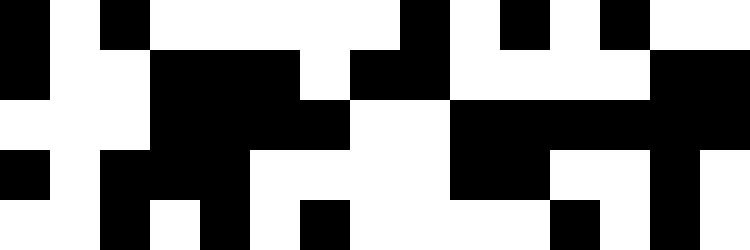[["black", "white", "black", "white", "white", "white", "white", "white", "black", "white", "black", "white", "black", "white", "white"], ["black", "white", "white", "black", "black", "black", "white", "black", "black", "white", "white", "white", "white", "black", "black"], ["white", "white", "white", "black", "black", "black", "black", "white", "white", "black", "black", "black", "black", "black", "black"], ["black", "white", "black", "black", "black", "white", "white", "white", "white", "black", "black", "white", "white", "black", "white"], ["white", "white", "black", "white", "black", "white", "black", "white", "white", "white", "white", "black", "white", "black", "white"]]